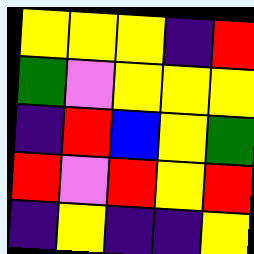[["yellow", "yellow", "yellow", "indigo", "red"], ["green", "violet", "yellow", "yellow", "yellow"], ["indigo", "red", "blue", "yellow", "green"], ["red", "violet", "red", "yellow", "red"], ["indigo", "yellow", "indigo", "indigo", "yellow"]]